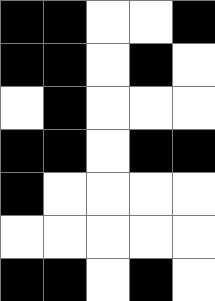[["black", "black", "white", "white", "black"], ["black", "black", "white", "black", "white"], ["white", "black", "white", "white", "white"], ["black", "black", "white", "black", "black"], ["black", "white", "white", "white", "white"], ["white", "white", "white", "white", "white"], ["black", "black", "white", "black", "white"]]